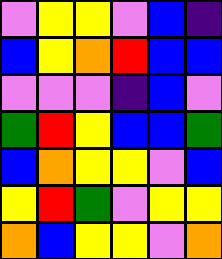[["violet", "yellow", "yellow", "violet", "blue", "indigo"], ["blue", "yellow", "orange", "red", "blue", "blue"], ["violet", "violet", "violet", "indigo", "blue", "violet"], ["green", "red", "yellow", "blue", "blue", "green"], ["blue", "orange", "yellow", "yellow", "violet", "blue"], ["yellow", "red", "green", "violet", "yellow", "yellow"], ["orange", "blue", "yellow", "yellow", "violet", "orange"]]